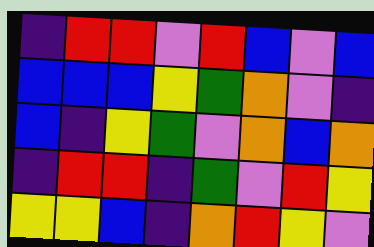[["indigo", "red", "red", "violet", "red", "blue", "violet", "blue"], ["blue", "blue", "blue", "yellow", "green", "orange", "violet", "indigo"], ["blue", "indigo", "yellow", "green", "violet", "orange", "blue", "orange"], ["indigo", "red", "red", "indigo", "green", "violet", "red", "yellow"], ["yellow", "yellow", "blue", "indigo", "orange", "red", "yellow", "violet"]]